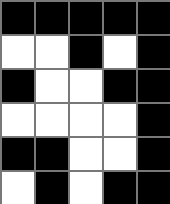[["black", "black", "black", "black", "black"], ["white", "white", "black", "white", "black"], ["black", "white", "white", "black", "black"], ["white", "white", "white", "white", "black"], ["black", "black", "white", "white", "black"], ["white", "black", "white", "black", "black"]]